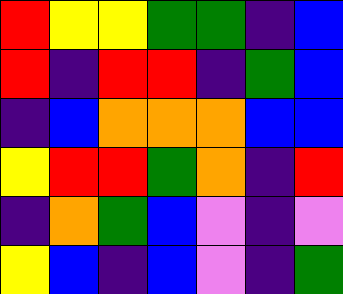[["red", "yellow", "yellow", "green", "green", "indigo", "blue"], ["red", "indigo", "red", "red", "indigo", "green", "blue"], ["indigo", "blue", "orange", "orange", "orange", "blue", "blue"], ["yellow", "red", "red", "green", "orange", "indigo", "red"], ["indigo", "orange", "green", "blue", "violet", "indigo", "violet"], ["yellow", "blue", "indigo", "blue", "violet", "indigo", "green"]]